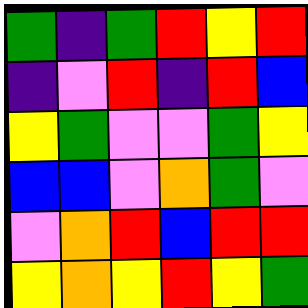[["green", "indigo", "green", "red", "yellow", "red"], ["indigo", "violet", "red", "indigo", "red", "blue"], ["yellow", "green", "violet", "violet", "green", "yellow"], ["blue", "blue", "violet", "orange", "green", "violet"], ["violet", "orange", "red", "blue", "red", "red"], ["yellow", "orange", "yellow", "red", "yellow", "green"]]